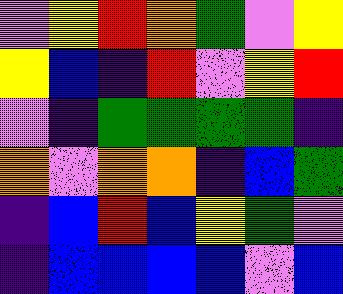[["violet", "yellow", "red", "orange", "green", "violet", "yellow"], ["yellow", "blue", "indigo", "red", "violet", "yellow", "red"], ["violet", "indigo", "green", "green", "green", "green", "indigo"], ["orange", "violet", "orange", "orange", "indigo", "blue", "green"], ["indigo", "blue", "red", "blue", "yellow", "green", "violet"], ["indigo", "blue", "blue", "blue", "blue", "violet", "blue"]]